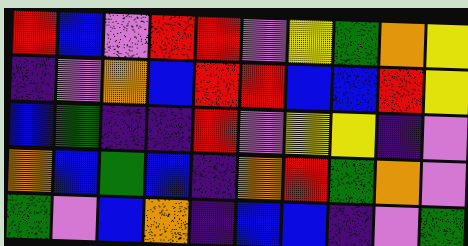[["red", "blue", "violet", "red", "red", "violet", "yellow", "green", "orange", "yellow"], ["indigo", "violet", "orange", "blue", "red", "red", "blue", "blue", "red", "yellow"], ["blue", "green", "indigo", "indigo", "red", "violet", "yellow", "yellow", "indigo", "violet"], ["orange", "blue", "green", "blue", "indigo", "orange", "red", "green", "orange", "violet"], ["green", "violet", "blue", "orange", "indigo", "blue", "blue", "indigo", "violet", "green"]]